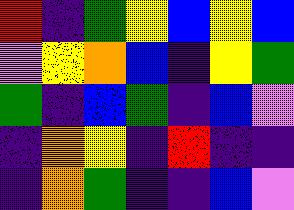[["red", "indigo", "green", "yellow", "blue", "yellow", "blue"], ["violet", "yellow", "orange", "blue", "indigo", "yellow", "green"], ["green", "indigo", "blue", "green", "indigo", "blue", "violet"], ["indigo", "orange", "yellow", "indigo", "red", "indigo", "indigo"], ["indigo", "orange", "green", "indigo", "indigo", "blue", "violet"]]